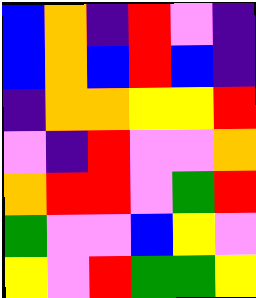[["blue", "orange", "indigo", "red", "violet", "indigo"], ["blue", "orange", "blue", "red", "blue", "indigo"], ["indigo", "orange", "orange", "yellow", "yellow", "red"], ["violet", "indigo", "red", "violet", "violet", "orange"], ["orange", "red", "red", "violet", "green", "red"], ["green", "violet", "violet", "blue", "yellow", "violet"], ["yellow", "violet", "red", "green", "green", "yellow"]]